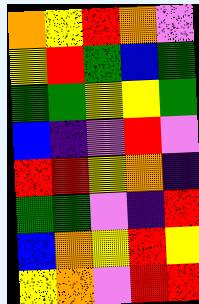[["orange", "yellow", "red", "orange", "violet"], ["yellow", "red", "green", "blue", "green"], ["green", "green", "yellow", "yellow", "green"], ["blue", "indigo", "violet", "red", "violet"], ["red", "red", "yellow", "orange", "indigo"], ["green", "green", "violet", "indigo", "red"], ["blue", "orange", "yellow", "red", "yellow"], ["yellow", "orange", "violet", "red", "red"]]